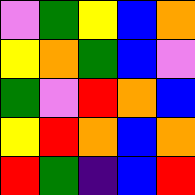[["violet", "green", "yellow", "blue", "orange"], ["yellow", "orange", "green", "blue", "violet"], ["green", "violet", "red", "orange", "blue"], ["yellow", "red", "orange", "blue", "orange"], ["red", "green", "indigo", "blue", "red"]]